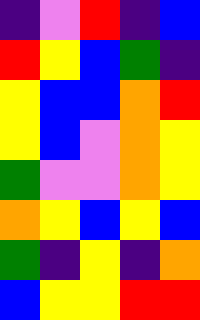[["indigo", "violet", "red", "indigo", "blue"], ["red", "yellow", "blue", "green", "indigo"], ["yellow", "blue", "blue", "orange", "red"], ["yellow", "blue", "violet", "orange", "yellow"], ["green", "violet", "violet", "orange", "yellow"], ["orange", "yellow", "blue", "yellow", "blue"], ["green", "indigo", "yellow", "indigo", "orange"], ["blue", "yellow", "yellow", "red", "red"]]